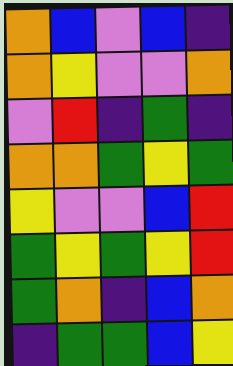[["orange", "blue", "violet", "blue", "indigo"], ["orange", "yellow", "violet", "violet", "orange"], ["violet", "red", "indigo", "green", "indigo"], ["orange", "orange", "green", "yellow", "green"], ["yellow", "violet", "violet", "blue", "red"], ["green", "yellow", "green", "yellow", "red"], ["green", "orange", "indigo", "blue", "orange"], ["indigo", "green", "green", "blue", "yellow"]]